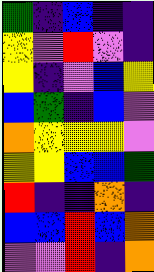[["green", "indigo", "blue", "indigo", "indigo"], ["yellow", "violet", "red", "violet", "indigo"], ["yellow", "indigo", "violet", "blue", "yellow"], ["blue", "green", "indigo", "blue", "violet"], ["orange", "yellow", "yellow", "yellow", "violet"], ["yellow", "yellow", "blue", "blue", "green"], ["red", "indigo", "indigo", "orange", "indigo"], ["blue", "blue", "red", "blue", "orange"], ["violet", "violet", "red", "indigo", "orange"]]